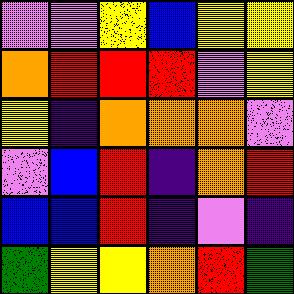[["violet", "violet", "yellow", "blue", "yellow", "yellow"], ["orange", "red", "red", "red", "violet", "yellow"], ["yellow", "indigo", "orange", "orange", "orange", "violet"], ["violet", "blue", "red", "indigo", "orange", "red"], ["blue", "blue", "red", "indigo", "violet", "indigo"], ["green", "yellow", "yellow", "orange", "red", "green"]]